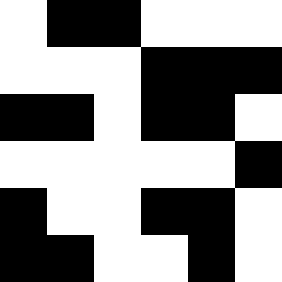[["white", "black", "black", "white", "white", "white"], ["white", "white", "white", "black", "black", "black"], ["black", "black", "white", "black", "black", "white"], ["white", "white", "white", "white", "white", "black"], ["black", "white", "white", "black", "black", "white"], ["black", "black", "white", "white", "black", "white"]]